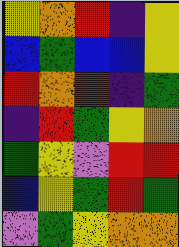[["yellow", "orange", "red", "indigo", "yellow"], ["blue", "green", "blue", "blue", "yellow"], ["red", "orange", "red", "indigo", "green"], ["indigo", "red", "green", "yellow", "orange"], ["green", "yellow", "violet", "red", "red"], ["blue", "yellow", "green", "red", "green"], ["violet", "green", "yellow", "orange", "orange"]]